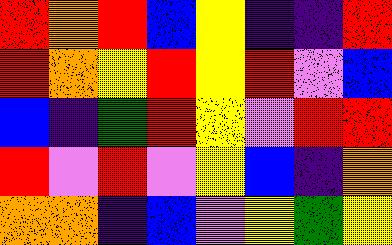[["red", "orange", "red", "blue", "yellow", "indigo", "indigo", "red"], ["red", "orange", "yellow", "red", "yellow", "red", "violet", "blue"], ["blue", "indigo", "green", "red", "yellow", "violet", "red", "red"], ["red", "violet", "red", "violet", "yellow", "blue", "indigo", "orange"], ["orange", "orange", "indigo", "blue", "violet", "yellow", "green", "yellow"]]